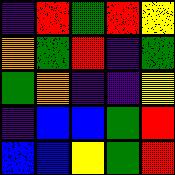[["indigo", "red", "green", "red", "yellow"], ["orange", "green", "red", "indigo", "green"], ["green", "orange", "indigo", "indigo", "yellow"], ["indigo", "blue", "blue", "green", "red"], ["blue", "blue", "yellow", "green", "red"]]